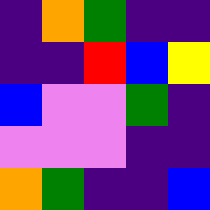[["indigo", "orange", "green", "indigo", "indigo"], ["indigo", "indigo", "red", "blue", "yellow"], ["blue", "violet", "violet", "green", "indigo"], ["violet", "violet", "violet", "indigo", "indigo"], ["orange", "green", "indigo", "indigo", "blue"]]